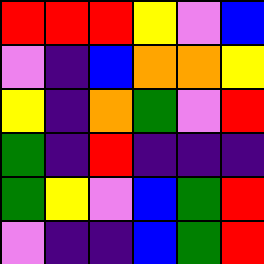[["red", "red", "red", "yellow", "violet", "blue"], ["violet", "indigo", "blue", "orange", "orange", "yellow"], ["yellow", "indigo", "orange", "green", "violet", "red"], ["green", "indigo", "red", "indigo", "indigo", "indigo"], ["green", "yellow", "violet", "blue", "green", "red"], ["violet", "indigo", "indigo", "blue", "green", "red"]]